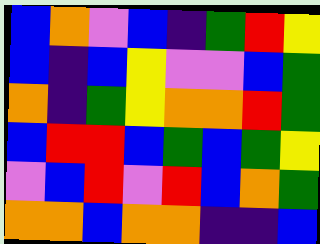[["blue", "orange", "violet", "blue", "indigo", "green", "red", "yellow"], ["blue", "indigo", "blue", "yellow", "violet", "violet", "blue", "green"], ["orange", "indigo", "green", "yellow", "orange", "orange", "red", "green"], ["blue", "red", "red", "blue", "green", "blue", "green", "yellow"], ["violet", "blue", "red", "violet", "red", "blue", "orange", "green"], ["orange", "orange", "blue", "orange", "orange", "indigo", "indigo", "blue"]]